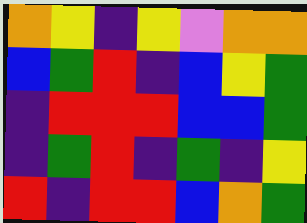[["orange", "yellow", "indigo", "yellow", "violet", "orange", "orange"], ["blue", "green", "red", "indigo", "blue", "yellow", "green"], ["indigo", "red", "red", "red", "blue", "blue", "green"], ["indigo", "green", "red", "indigo", "green", "indigo", "yellow"], ["red", "indigo", "red", "red", "blue", "orange", "green"]]